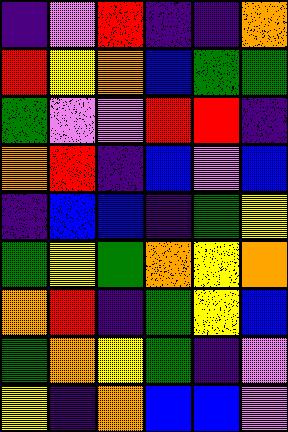[["indigo", "violet", "red", "indigo", "indigo", "orange"], ["red", "yellow", "orange", "blue", "green", "green"], ["green", "violet", "violet", "red", "red", "indigo"], ["orange", "red", "indigo", "blue", "violet", "blue"], ["indigo", "blue", "blue", "indigo", "green", "yellow"], ["green", "yellow", "green", "orange", "yellow", "orange"], ["orange", "red", "indigo", "green", "yellow", "blue"], ["green", "orange", "yellow", "green", "indigo", "violet"], ["yellow", "indigo", "orange", "blue", "blue", "violet"]]